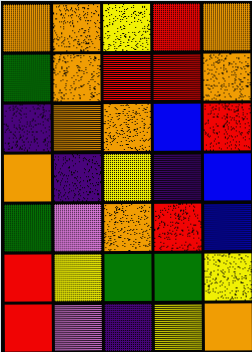[["orange", "orange", "yellow", "red", "orange"], ["green", "orange", "red", "red", "orange"], ["indigo", "orange", "orange", "blue", "red"], ["orange", "indigo", "yellow", "indigo", "blue"], ["green", "violet", "orange", "red", "blue"], ["red", "yellow", "green", "green", "yellow"], ["red", "violet", "indigo", "yellow", "orange"]]